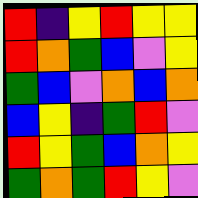[["red", "indigo", "yellow", "red", "yellow", "yellow"], ["red", "orange", "green", "blue", "violet", "yellow"], ["green", "blue", "violet", "orange", "blue", "orange"], ["blue", "yellow", "indigo", "green", "red", "violet"], ["red", "yellow", "green", "blue", "orange", "yellow"], ["green", "orange", "green", "red", "yellow", "violet"]]